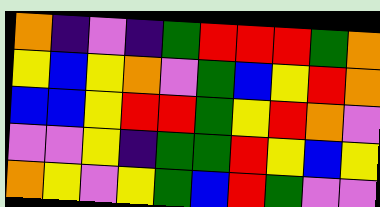[["orange", "indigo", "violet", "indigo", "green", "red", "red", "red", "green", "orange"], ["yellow", "blue", "yellow", "orange", "violet", "green", "blue", "yellow", "red", "orange"], ["blue", "blue", "yellow", "red", "red", "green", "yellow", "red", "orange", "violet"], ["violet", "violet", "yellow", "indigo", "green", "green", "red", "yellow", "blue", "yellow"], ["orange", "yellow", "violet", "yellow", "green", "blue", "red", "green", "violet", "violet"]]